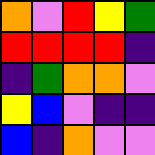[["orange", "violet", "red", "yellow", "green"], ["red", "red", "red", "red", "indigo"], ["indigo", "green", "orange", "orange", "violet"], ["yellow", "blue", "violet", "indigo", "indigo"], ["blue", "indigo", "orange", "violet", "violet"]]